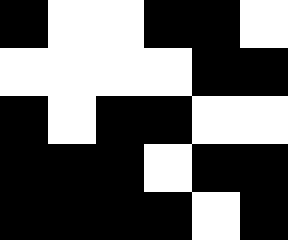[["black", "white", "white", "black", "black", "white"], ["white", "white", "white", "white", "black", "black"], ["black", "white", "black", "black", "white", "white"], ["black", "black", "black", "white", "black", "black"], ["black", "black", "black", "black", "white", "black"]]